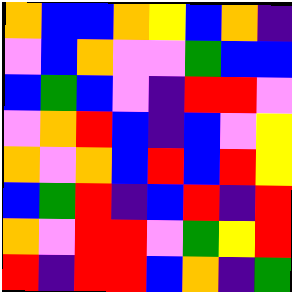[["orange", "blue", "blue", "orange", "yellow", "blue", "orange", "indigo"], ["violet", "blue", "orange", "violet", "violet", "green", "blue", "blue"], ["blue", "green", "blue", "violet", "indigo", "red", "red", "violet"], ["violet", "orange", "red", "blue", "indigo", "blue", "violet", "yellow"], ["orange", "violet", "orange", "blue", "red", "blue", "red", "yellow"], ["blue", "green", "red", "indigo", "blue", "red", "indigo", "red"], ["orange", "violet", "red", "red", "violet", "green", "yellow", "red"], ["red", "indigo", "red", "red", "blue", "orange", "indigo", "green"]]